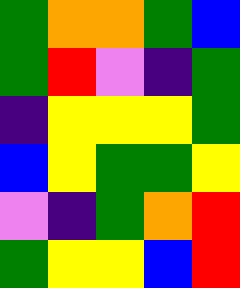[["green", "orange", "orange", "green", "blue"], ["green", "red", "violet", "indigo", "green"], ["indigo", "yellow", "yellow", "yellow", "green"], ["blue", "yellow", "green", "green", "yellow"], ["violet", "indigo", "green", "orange", "red"], ["green", "yellow", "yellow", "blue", "red"]]